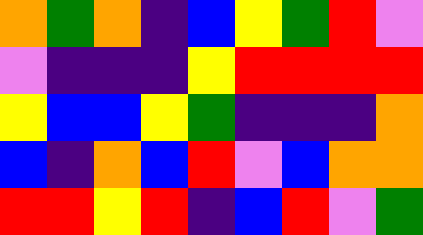[["orange", "green", "orange", "indigo", "blue", "yellow", "green", "red", "violet"], ["violet", "indigo", "indigo", "indigo", "yellow", "red", "red", "red", "red"], ["yellow", "blue", "blue", "yellow", "green", "indigo", "indigo", "indigo", "orange"], ["blue", "indigo", "orange", "blue", "red", "violet", "blue", "orange", "orange"], ["red", "red", "yellow", "red", "indigo", "blue", "red", "violet", "green"]]